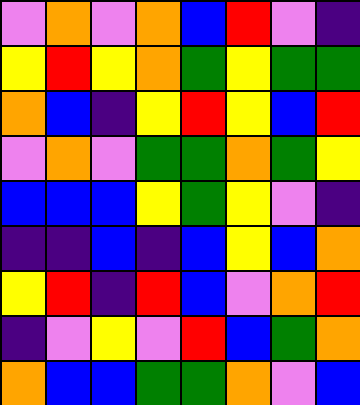[["violet", "orange", "violet", "orange", "blue", "red", "violet", "indigo"], ["yellow", "red", "yellow", "orange", "green", "yellow", "green", "green"], ["orange", "blue", "indigo", "yellow", "red", "yellow", "blue", "red"], ["violet", "orange", "violet", "green", "green", "orange", "green", "yellow"], ["blue", "blue", "blue", "yellow", "green", "yellow", "violet", "indigo"], ["indigo", "indigo", "blue", "indigo", "blue", "yellow", "blue", "orange"], ["yellow", "red", "indigo", "red", "blue", "violet", "orange", "red"], ["indigo", "violet", "yellow", "violet", "red", "blue", "green", "orange"], ["orange", "blue", "blue", "green", "green", "orange", "violet", "blue"]]